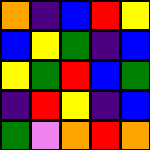[["orange", "indigo", "blue", "red", "yellow"], ["blue", "yellow", "green", "indigo", "blue"], ["yellow", "green", "red", "blue", "green"], ["indigo", "red", "yellow", "indigo", "blue"], ["green", "violet", "orange", "red", "orange"]]